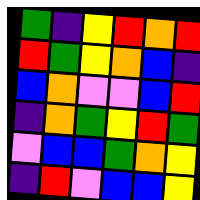[["green", "indigo", "yellow", "red", "orange", "red"], ["red", "green", "yellow", "orange", "blue", "indigo"], ["blue", "orange", "violet", "violet", "blue", "red"], ["indigo", "orange", "green", "yellow", "red", "green"], ["violet", "blue", "blue", "green", "orange", "yellow"], ["indigo", "red", "violet", "blue", "blue", "yellow"]]